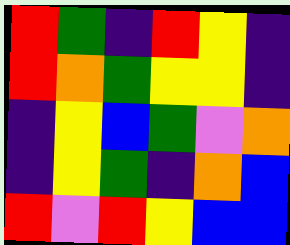[["red", "green", "indigo", "red", "yellow", "indigo"], ["red", "orange", "green", "yellow", "yellow", "indigo"], ["indigo", "yellow", "blue", "green", "violet", "orange"], ["indigo", "yellow", "green", "indigo", "orange", "blue"], ["red", "violet", "red", "yellow", "blue", "blue"]]